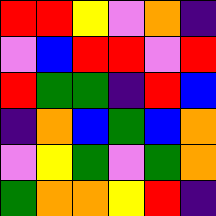[["red", "red", "yellow", "violet", "orange", "indigo"], ["violet", "blue", "red", "red", "violet", "red"], ["red", "green", "green", "indigo", "red", "blue"], ["indigo", "orange", "blue", "green", "blue", "orange"], ["violet", "yellow", "green", "violet", "green", "orange"], ["green", "orange", "orange", "yellow", "red", "indigo"]]